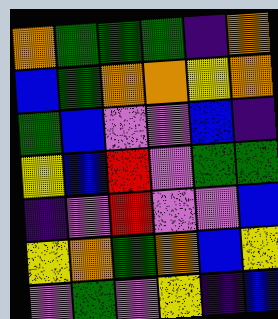[["orange", "green", "green", "green", "indigo", "orange"], ["blue", "green", "orange", "orange", "yellow", "orange"], ["green", "blue", "violet", "violet", "blue", "indigo"], ["yellow", "blue", "red", "violet", "green", "green"], ["indigo", "violet", "red", "violet", "violet", "blue"], ["yellow", "orange", "green", "orange", "blue", "yellow"], ["violet", "green", "violet", "yellow", "indigo", "blue"]]